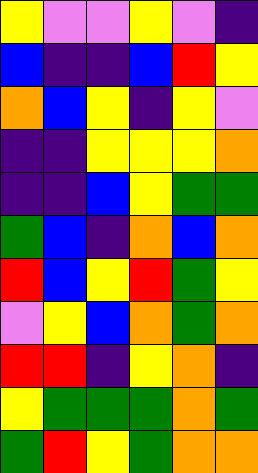[["yellow", "violet", "violet", "yellow", "violet", "indigo"], ["blue", "indigo", "indigo", "blue", "red", "yellow"], ["orange", "blue", "yellow", "indigo", "yellow", "violet"], ["indigo", "indigo", "yellow", "yellow", "yellow", "orange"], ["indigo", "indigo", "blue", "yellow", "green", "green"], ["green", "blue", "indigo", "orange", "blue", "orange"], ["red", "blue", "yellow", "red", "green", "yellow"], ["violet", "yellow", "blue", "orange", "green", "orange"], ["red", "red", "indigo", "yellow", "orange", "indigo"], ["yellow", "green", "green", "green", "orange", "green"], ["green", "red", "yellow", "green", "orange", "orange"]]